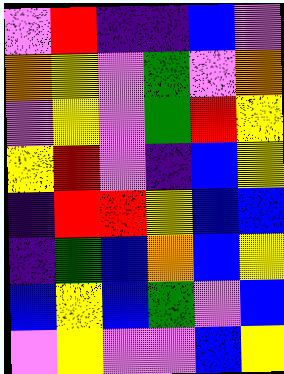[["violet", "red", "indigo", "indigo", "blue", "violet"], ["orange", "yellow", "violet", "green", "violet", "orange"], ["violet", "yellow", "violet", "green", "red", "yellow"], ["yellow", "red", "violet", "indigo", "blue", "yellow"], ["indigo", "red", "red", "yellow", "blue", "blue"], ["indigo", "green", "blue", "orange", "blue", "yellow"], ["blue", "yellow", "blue", "green", "violet", "blue"], ["violet", "yellow", "violet", "violet", "blue", "yellow"]]